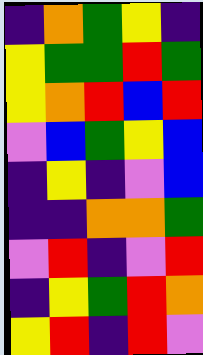[["indigo", "orange", "green", "yellow", "indigo"], ["yellow", "green", "green", "red", "green"], ["yellow", "orange", "red", "blue", "red"], ["violet", "blue", "green", "yellow", "blue"], ["indigo", "yellow", "indigo", "violet", "blue"], ["indigo", "indigo", "orange", "orange", "green"], ["violet", "red", "indigo", "violet", "red"], ["indigo", "yellow", "green", "red", "orange"], ["yellow", "red", "indigo", "red", "violet"]]